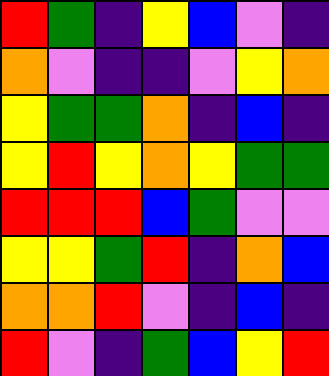[["red", "green", "indigo", "yellow", "blue", "violet", "indigo"], ["orange", "violet", "indigo", "indigo", "violet", "yellow", "orange"], ["yellow", "green", "green", "orange", "indigo", "blue", "indigo"], ["yellow", "red", "yellow", "orange", "yellow", "green", "green"], ["red", "red", "red", "blue", "green", "violet", "violet"], ["yellow", "yellow", "green", "red", "indigo", "orange", "blue"], ["orange", "orange", "red", "violet", "indigo", "blue", "indigo"], ["red", "violet", "indigo", "green", "blue", "yellow", "red"]]